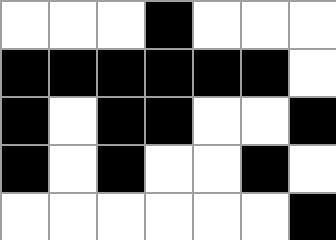[["white", "white", "white", "black", "white", "white", "white"], ["black", "black", "black", "black", "black", "black", "white"], ["black", "white", "black", "black", "white", "white", "black"], ["black", "white", "black", "white", "white", "black", "white"], ["white", "white", "white", "white", "white", "white", "black"]]